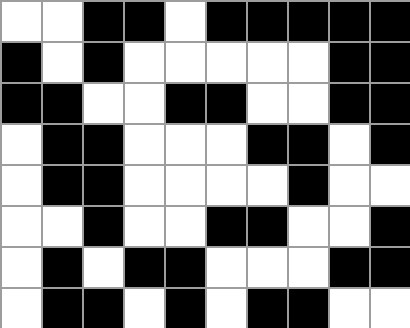[["white", "white", "black", "black", "white", "black", "black", "black", "black", "black"], ["black", "white", "black", "white", "white", "white", "white", "white", "black", "black"], ["black", "black", "white", "white", "black", "black", "white", "white", "black", "black"], ["white", "black", "black", "white", "white", "white", "black", "black", "white", "black"], ["white", "black", "black", "white", "white", "white", "white", "black", "white", "white"], ["white", "white", "black", "white", "white", "black", "black", "white", "white", "black"], ["white", "black", "white", "black", "black", "white", "white", "white", "black", "black"], ["white", "black", "black", "white", "black", "white", "black", "black", "white", "white"]]